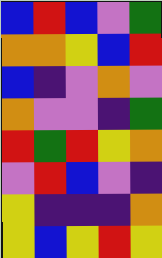[["blue", "red", "blue", "violet", "green"], ["orange", "orange", "yellow", "blue", "red"], ["blue", "indigo", "violet", "orange", "violet"], ["orange", "violet", "violet", "indigo", "green"], ["red", "green", "red", "yellow", "orange"], ["violet", "red", "blue", "violet", "indigo"], ["yellow", "indigo", "indigo", "indigo", "orange"], ["yellow", "blue", "yellow", "red", "yellow"]]